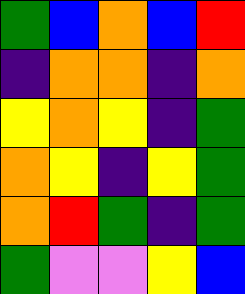[["green", "blue", "orange", "blue", "red"], ["indigo", "orange", "orange", "indigo", "orange"], ["yellow", "orange", "yellow", "indigo", "green"], ["orange", "yellow", "indigo", "yellow", "green"], ["orange", "red", "green", "indigo", "green"], ["green", "violet", "violet", "yellow", "blue"]]